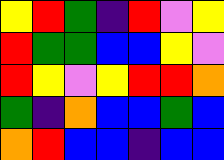[["yellow", "red", "green", "indigo", "red", "violet", "yellow"], ["red", "green", "green", "blue", "blue", "yellow", "violet"], ["red", "yellow", "violet", "yellow", "red", "red", "orange"], ["green", "indigo", "orange", "blue", "blue", "green", "blue"], ["orange", "red", "blue", "blue", "indigo", "blue", "blue"]]